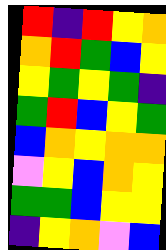[["red", "indigo", "red", "yellow", "orange"], ["orange", "red", "green", "blue", "yellow"], ["yellow", "green", "yellow", "green", "indigo"], ["green", "red", "blue", "yellow", "green"], ["blue", "orange", "yellow", "orange", "orange"], ["violet", "yellow", "blue", "orange", "yellow"], ["green", "green", "blue", "yellow", "yellow"], ["indigo", "yellow", "orange", "violet", "blue"]]